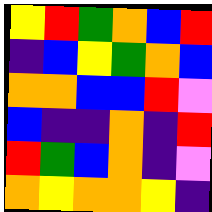[["yellow", "red", "green", "orange", "blue", "red"], ["indigo", "blue", "yellow", "green", "orange", "blue"], ["orange", "orange", "blue", "blue", "red", "violet"], ["blue", "indigo", "indigo", "orange", "indigo", "red"], ["red", "green", "blue", "orange", "indigo", "violet"], ["orange", "yellow", "orange", "orange", "yellow", "indigo"]]